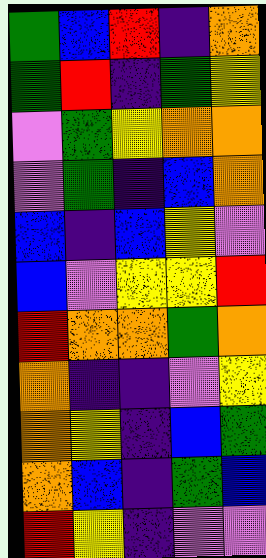[["green", "blue", "red", "indigo", "orange"], ["green", "red", "indigo", "green", "yellow"], ["violet", "green", "yellow", "orange", "orange"], ["violet", "green", "indigo", "blue", "orange"], ["blue", "indigo", "blue", "yellow", "violet"], ["blue", "violet", "yellow", "yellow", "red"], ["red", "orange", "orange", "green", "orange"], ["orange", "indigo", "indigo", "violet", "yellow"], ["orange", "yellow", "indigo", "blue", "green"], ["orange", "blue", "indigo", "green", "blue"], ["red", "yellow", "indigo", "violet", "violet"]]